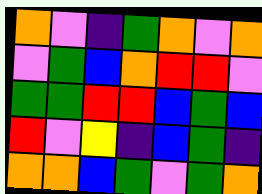[["orange", "violet", "indigo", "green", "orange", "violet", "orange"], ["violet", "green", "blue", "orange", "red", "red", "violet"], ["green", "green", "red", "red", "blue", "green", "blue"], ["red", "violet", "yellow", "indigo", "blue", "green", "indigo"], ["orange", "orange", "blue", "green", "violet", "green", "orange"]]